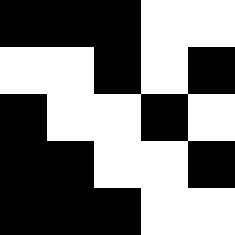[["black", "black", "black", "white", "white"], ["white", "white", "black", "white", "black"], ["black", "white", "white", "black", "white"], ["black", "black", "white", "white", "black"], ["black", "black", "black", "white", "white"]]